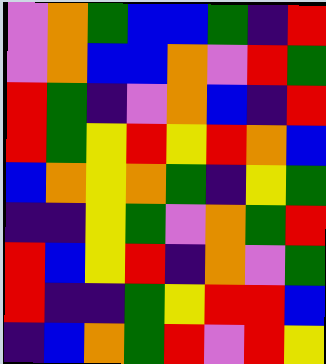[["violet", "orange", "green", "blue", "blue", "green", "indigo", "red"], ["violet", "orange", "blue", "blue", "orange", "violet", "red", "green"], ["red", "green", "indigo", "violet", "orange", "blue", "indigo", "red"], ["red", "green", "yellow", "red", "yellow", "red", "orange", "blue"], ["blue", "orange", "yellow", "orange", "green", "indigo", "yellow", "green"], ["indigo", "indigo", "yellow", "green", "violet", "orange", "green", "red"], ["red", "blue", "yellow", "red", "indigo", "orange", "violet", "green"], ["red", "indigo", "indigo", "green", "yellow", "red", "red", "blue"], ["indigo", "blue", "orange", "green", "red", "violet", "red", "yellow"]]